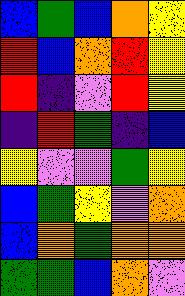[["blue", "green", "blue", "orange", "yellow"], ["red", "blue", "orange", "red", "yellow"], ["red", "indigo", "violet", "red", "yellow"], ["indigo", "red", "green", "indigo", "blue"], ["yellow", "violet", "violet", "green", "yellow"], ["blue", "green", "yellow", "violet", "orange"], ["blue", "orange", "green", "orange", "orange"], ["green", "green", "blue", "orange", "violet"]]